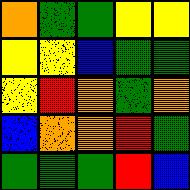[["orange", "green", "green", "yellow", "yellow"], ["yellow", "yellow", "blue", "green", "green"], ["yellow", "red", "orange", "green", "orange"], ["blue", "orange", "orange", "red", "green"], ["green", "green", "green", "red", "blue"]]